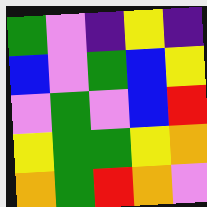[["green", "violet", "indigo", "yellow", "indigo"], ["blue", "violet", "green", "blue", "yellow"], ["violet", "green", "violet", "blue", "red"], ["yellow", "green", "green", "yellow", "orange"], ["orange", "green", "red", "orange", "violet"]]